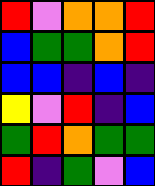[["red", "violet", "orange", "orange", "red"], ["blue", "green", "green", "orange", "red"], ["blue", "blue", "indigo", "blue", "indigo"], ["yellow", "violet", "red", "indigo", "blue"], ["green", "red", "orange", "green", "green"], ["red", "indigo", "green", "violet", "blue"]]